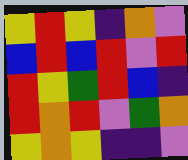[["yellow", "red", "yellow", "indigo", "orange", "violet"], ["blue", "red", "blue", "red", "violet", "red"], ["red", "yellow", "green", "red", "blue", "indigo"], ["red", "orange", "red", "violet", "green", "orange"], ["yellow", "orange", "yellow", "indigo", "indigo", "violet"]]